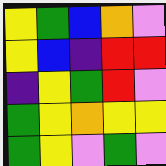[["yellow", "green", "blue", "orange", "violet"], ["yellow", "blue", "indigo", "red", "red"], ["indigo", "yellow", "green", "red", "violet"], ["green", "yellow", "orange", "yellow", "yellow"], ["green", "yellow", "violet", "green", "violet"]]